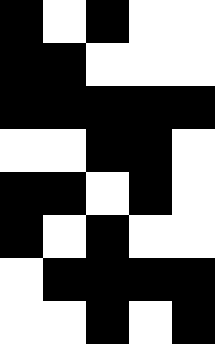[["black", "white", "black", "white", "white"], ["black", "black", "white", "white", "white"], ["black", "black", "black", "black", "black"], ["white", "white", "black", "black", "white"], ["black", "black", "white", "black", "white"], ["black", "white", "black", "white", "white"], ["white", "black", "black", "black", "black"], ["white", "white", "black", "white", "black"]]